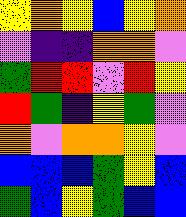[["yellow", "orange", "yellow", "blue", "yellow", "orange"], ["violet", "indigo", "indigo", "orange", "orange", "violet"], ["green", "red", "red", "violet", "red", "yellow"], ["red", "green", "indigo", "yellow", "green", "violet"], ["orange", "violet", "orange", "orange", "yellow", "violet"], ["blue", "blue", "blue", "green", "yellow", "blue"], ["green", "blue", "yellow", "green", "blue", "blue"]]